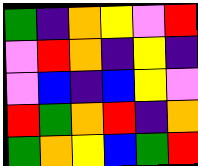[["green", "indigo", "orange", "yellow", "violet", "red"], ["violet", "red", "orange", "indigo", "yellow", "indigo"], ["violet", "blue", "indigo", "blue", "yellow", "violet"], ["red", "green", "orange", "red", "indigo", "orange"], ["green", "orange", "yellow", "blue", "green", "red"]]